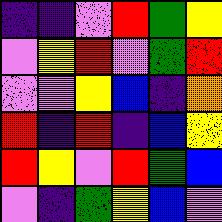[["indigo", "indigo", "violet", "red", "green", "yellow"], ["violet", "yellow", "red", "violet", "green", "red"], ["violet", "violet", "yellow", "blue", "indigo", "orange"], ["red", "indigo", "red", "indigo", "blue", "yellow"], ["red", "yellow", "violet", "red", "green", "blue"], ["violet", "indigo", "green", "yellow", "blue", "violet"]]